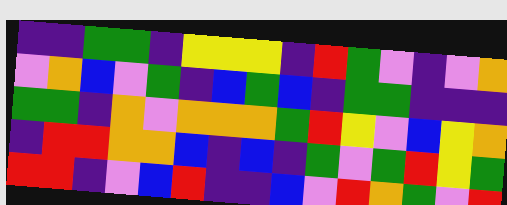[["indigo", "indigo", "green", "green", "indigo", "yellow", "yellow", "yellow", "indigo", "red", "green", "violet", "indigo", "violet", "orange"], ["violet", "orange", "blue", "violet", "green", "indigo", "blue", "green", "blue", "indigo", "green", "green", "indigo", "indigo", "indigo"], ["green", "green", "indigo", "orange", "violet", "orange", "orange", "orange", "green", "red", "yellow", "violet", "blue", "yellow", "orange"], ["indigo", "red", "red", "orange", "orange", "blue", "indigo", "blue", "indigo", "green", "violet", "green", "red", "yellow", "green"], ["red", "red", "indigo", "violet", "blue", "red", "indigo", "indigo", "blue", "violet", "red", "orange", "green", "violet", "red"]]